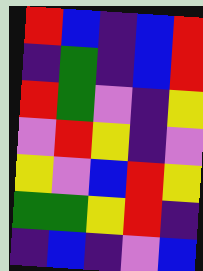[["red", "blue", "indigo", "blue", "red"], ["indigo", "green", "indigo", "blue", "red"], ["red", "green", "violet", "indigo", "yellow"], ["violet", "red", "yellow", "indigo", "violet"], ["yellow", "violet", "blue", "red", "yellow"], ["green", "green", "yellow", "red", "indigo"], ["indigo", "blue", "indigo", "violet", "blue"]]